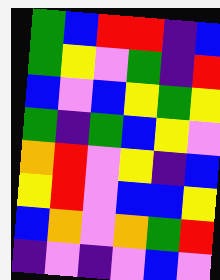[["green", "blue", "red", "red", "indigo", "blue"], ["green", "yellow", "violet", "green", "indigo", "red"], ["blue", "violet", "blue", "yellow", "green", "yellow"], ["green", "indigo", "green", "blue", "yellow", "violet"], ["orange", "red", "violet", "yellow", "indigo", "blue"], ["yellow", "red", "violet", "blue", "blue", "yellow"], ["blue", "orange", "violet", "orange", "green", "red"], ["indigo", "violet", "indigo", "violet", "blue", "violet"]]